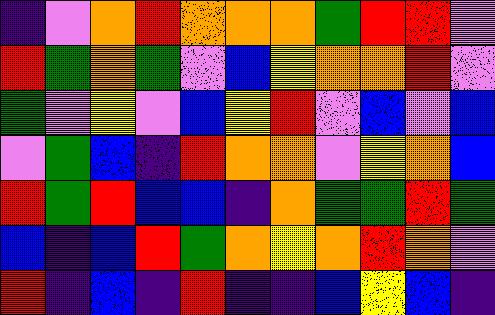[["indigo", "violet", "orange", "red", "orange", "orange", "orange", "green", "red", "red", "violet"], ["red", "green", "orange", "green", "violet", "blue", "yellow", "orange", "orange", "red", "violet"], ["green", "violet", "yellow", "violet", "blue", "yellow", "red", "violet", "blue", "violet", "blue"], ["violet", "green", "blue", "indigo", "red", "orange", "orange", "violet", "yellow", "orange", "blue"], ["red", "green", "red", "blue", "blue", "indigo", "orange", "green", "green", "red", "green"], ["blue", "indigo", "blue", "red", "green", "orange", "yellow", "orange", "red", "orange", "violet"], ["red", "indigo", "blue", "indigo", "red", "indigo", "indigo", "blue", "yellow", "blue", "indigo"]]